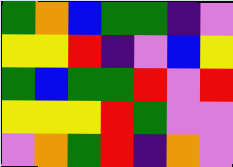[["green", "orange", "blue", "green", "green", "indigo", "violet"], ["yellow", "yellow", "red", "indigo", "violet", "blue", "yellow"], ["green", "blue", "green", "green", "red", "violet", "red"], ["yellow", "yellow", "yellow", "red", "green", "violet", "violet"], ["violet", "orange", "green", "red", "indigo", "orange", "violet"]]